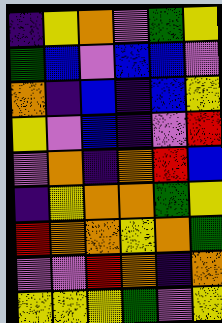[["indigo", "yellow", "orange", "violet", "green", "yellow"], ["green", "blue", "violet", "blue", "blue", "violet"], ["orange", "indigo", "blue", "indigo", "blue", "yellow"], ["yellow", "violet", "blue", "indigo", "violet", "red"], ["violet", "orange", "indigo", "orange", "red", "blue"], ["indigo", "yellow", "orange", "orange", "green", "yellow"], ["red", "orange", "orange", "yellow", "orange", "green"], ["violet", "violet", "red", "orange", "indigo", "orange"], ["yellow", "yellow", "yellow", "green", "violet", "yellow"]]